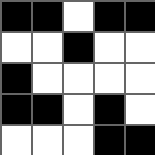[["black", "black", "white", "black", "black"], ["white", "white", "black", "white", "white"], ["black", "white", "white", "white", "white"], ["black", "black", "white", "black", "white"], ["white", "white", "white", "black", "black"]]